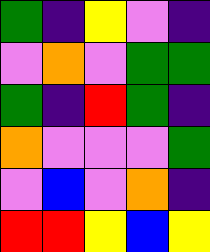[["green", "indigo", "yellow", "violet", "indigo"], ["violet", "orange", "violet", "green", "green"], ["green", "indigo", "red", "green", "indigo"], ["orange", "violet", "violet", "violet", "green"], ["violet", "blue", "violet", "orange", "indigo"], ["red", "red", "yellow", "blue", "yellow"]]